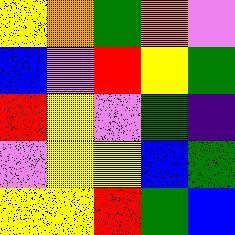[["yellow", "orange", "green", "orange", "violet"], ["blue", "violet", "red", "yellow", "green"], ["red", "yellow", "violet", "green", "indigo"], ["violet", "yellow", "yellow", "blue", "green"], ["yellow", "yellow", "red", "green", "blue"]]